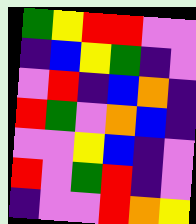[["green", "yellow", "red", "red", "violet", "violet"], ["indigo", "blue", "yellow", "green", "indigo", "violet"], ["violet", "red", "indigo", "blue", "orange", "indigo"], ["red", "green", "violet", "orange", "blue", "indigo"], ["violet", "violet", "yellow", "blue", "indigo", "violet"], ["red", "violet", "green", "red", "indigo", "violet"], ["indigo", "violet", "violet", "red", "orange", "yellow"]]